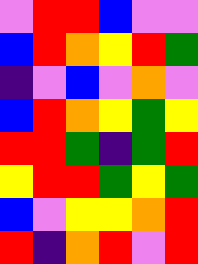[["violet", "red", "red", "blue", "violet", "violet"], ["blue", "red", "orange", "yellow", "red", "green"], ["indigo", "violet", "blue", "violet", "orange", "violet"], ["blue", "red", "orange", "yellow", "green", "yellow"], ["red", "red", "green", "indigo", "green", "red"], ["yellow", "red", "red", "green", "yellow", "green"], ["blue", "violet", "yellow", "yellow", "orange", "red"], ["red", "indigo", "orange", "red", "violet", "red"]]